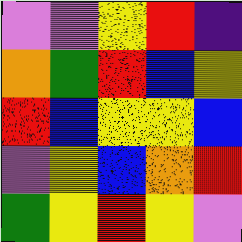[["violet", "violet", "yellow", "red", "indigo"], ["orange", "green", "red", "blue", "yellow"], ["red", "blue", "yellow", "yellow", "blue"], ["violet", "yellow", "blue", "orange", "red"], ["green", "yellow", "red", "yellow", "violet"]]